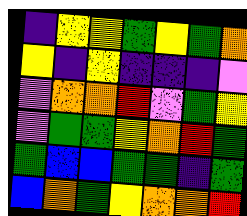[["indigo", "yellow", "yellow", "green", "yellow", "green", "orange"], ["yellow", "indigo", "yellow", "indigo", "indigo", "indigo", "violet"], ["violet", "orange", "orange", "red", "violet", "green", "yellow"], ["violet", "green", "green", "yellow", "orange", "red", "green"], ["green", "blue", "blue", "green", "green", "indigo", "green"], ["blue", "orange", "green", "yellow", "orange", "orange", "red"]]